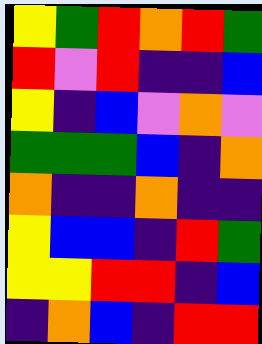[["yellow", "green", "red", "orange", "red", "green"], ["red", "violet", "red", "indigo", "indigo", "blue"], ["yellow", "indigo", "blue", "violet", "orange", "violet"], ["green", "green", "green", "blue", "indigo", "orange"], ["orange", "indigo", "indigo", "orange", "indigo", "indigo"], ["yellow", "blue", "blue", "indigo", "red", "green"], ["yellow", "yellow", "red", "red", "indigo", "blue"], ["indigo", "orange", "blue", "indigo", "red", "red"]]